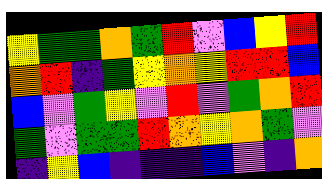[["yellow", "green", "green", "orange", "green", "red", "violet", "blue", "yellow", "red"], ["orange", "red", "indigo", "green", "yellow", "orange", "yellow", "red", "red", "blue"], ["blue", "violet", "green", "yellow", "violet", "red", "violet", "green", "orange", "red"], ["green", "violet", "green", "green", "red", "orange", "yellow", "orange", "green", "violet"], ["indigo", "yellow", "blue", "indigo", "indigo", "indigo", "blue", "violet", "indigo", "orange"]]